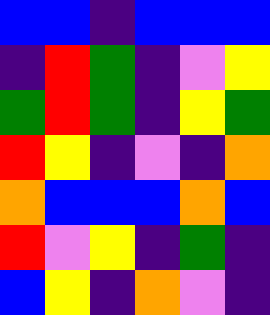[["blue", "blue", "indigo", "blue", "blue", "blue"], ["indigo", "red", "green", "indigo", "violet", "yellow"], ["green", "red", "green", "indigo", "yellow", "green"], ["red", "yellow", "indigo", "violet", "indigo", "orange"], ["orange", "blue", "blue", "blue", "orange", "blue"], ["red", "violet", "yellow", "indigo", "green", "indigo"], ["blue", "yellow", "indigo", "orange", "violet", "indigo"]]